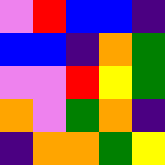[["violet", "red", "blue", "blue", "indigo"], ["blue", "blue", "indigo", "orange", "green"], ["violet", "violet", "red", "yellow", "green"], ["orange", "violet", "green", "orange", "indigo"], ["indigo", "orange", "orange", "green", "yellow"]]